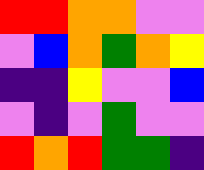[["red", "red", "orange", "orange", "violet", "violet"], ["violet", "blue", "orange", "green", "orange", "yellow"], ["indigo", "indigo", "yellow", "violet", "violet", "blue"], ["violet", "indigo", "violet", "green", "violet", "violet"], ["red", "orange", "red", "green", "green", "indigo"]]